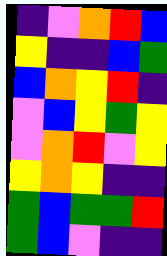[["indigo", "violet", "orange", "red", "blue"], ["yellow", "indigo", "indigo", "blue", "green"], ["blue", "orange", "yellow", "red", "indigo"], ["violet", "blue", "yellow", "green", "yellow"], ["violet", "orange", "red", "violet", "yellow"], ["yellow", "orange", "yellow", "indigo", "indigo"], ["green", "blue", "green", "green", "red"], ["green", "blue", "violet", "indigo", "indigo"]]